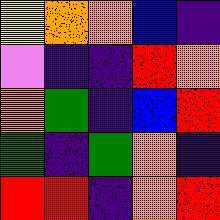[["yellow", "orange", "orange", "blue", "indigo"], ["violet", "indigo", "indigo", "red", "orange"], ["orange", "green", "indigo", "blue", "red"], ["green", "indigo", "green", "orange", "indigo"], ["red", "red", "indigo", "orange", "red"]]